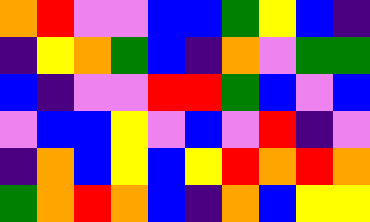[["orange", "red", "violet", "violet", "blue", "blue", "green", "yellow", "blue", "indigo"], ["indigo", "yellow", "orange", "green", "blue", "indigo", "orange", "violet", "green", "green"], ["blue", "indigo", "violet", "violet", "red", "red", "green", "blue", "violet", "blue"], ["violet", "blue", "blue", "yellow", "violet", "blue", "violet", "red", "indigo", "violet"], ["indigo", "orange", "blue", "yellow", "blue", "yellow", "red", "orange", "red", "orange"], ["green", "orange", "red", "orange", "blue", "indigo", "orange", "blue", "yellow", "yellow"]]